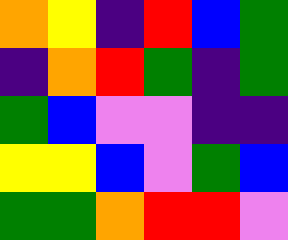[["orange", "yellow", "indigo", "red", "blue", "green"], ["indigo", "orange", "red", "green", "indigo", "green"], ["green", "blue", "violet", "violet", "indigo", "indigo"], ["yellow", "yellow", "blue", "violet", "green", "blue"], ["green", "green", "orange", "red", "red", "violet"]]